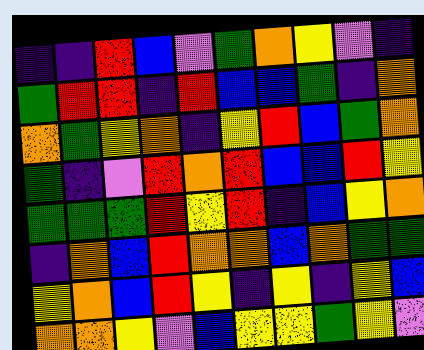[["indigo", "indigo", "red", "blue", "violet", "green", "orange", "yellow", "violet", "indigo"], ["green", "red", "red", "indigo", "red", "blue", "blue", "green", "indigo", "orange"], ["orange", "green", "yellow", "orange", "indigo", "yellow", "red", "blue", "green", "orange"], ["green", "indigo", "violet", "red", "orange", "red", "blue", "blue", "red", "yellow"], ["green", "green", "green", "red", "yellow", "red", "indigo", "blue", "yellow", "orange"], ["indigo", "orange", "blue", "red", "orange", "orange", "blue", "orange", "green", "green"], ["yellow", "orange", "blue", "red", "yellow", "indigo", "yellow", "indigo", "yellow", "blue"], ["orange", "orange", "yellow", "violet", "blue", "yellow", "yellow", "green", "yellow", "violet"]]